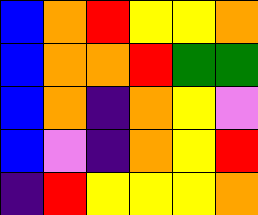[["blue", "orange", "red", "yellow", "yellow", "orange"], ["blue", "orange", "orange", "red", "green", "green"], ["blue", "orange", "indigo", "orange", "yellow", "violet"], ["blue", "violet", "indigo", "orange", "yellow", "red"], ["indigo", "red", "yellow", "yellow", "yellow", "orange"]]